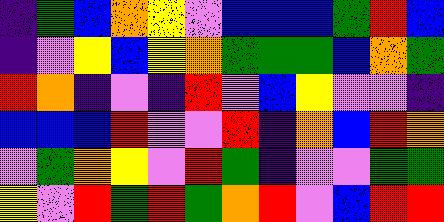[["indigo", "green", "blue", "orange", "yellow", "violet", "blue", "blue", "blue", "green", "red", "blue"], ["indigo", "violet", "yellow", "blue", "yellow", "orange", "green", "green", "green", "blue", "orange", "green"], ["red", "orange", "indigo", "violet", "indigo", "red", "violet", "blue", "yellow", "violet", "violet", "indigo"], ["blue", "blue", "blue", "red", "violet", "violet", "red", "indigo", "orange", "blue", "red", "orange"], ["violet", "green", "orange", "yellow", "violet", "red", "green", "indigo", "violet", "violet", "green", "green"], ["yellow", "violet", "red", "green", "red", "green", "orange", "red", "violet", "blue", "red", "red"]]